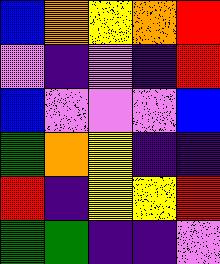[["blue", "orange", "yellow", "orange", "red"], ["violet", "indigo", "violet", "indigo", "red"], ["blue", "violet", "violet", "violet", "blue"], ["green", "orange", "yellow", "indigo", "indigo"], ["red", "indigo", "yellow", "yellow", "red"], ["green", "green", "indigo", "indigo", "violet"]]